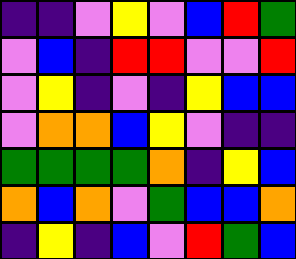[["indigo", "indigo", "violet", "yellow", "violet", "blue", "red", "green"], ["violet", "blue", "indigo", "red", "red", "violet", "violet", "red"], ["violet", "yellow", "indigo", "violet", "indigo", "yellow", "blue", "blue"], ["violet", "orange", "orange", "blue", "yellow", "violet", "indigo", "indigo"], ["green", "green", "green", "green", "orange", "indigo", "yellow", "blue"], ["orange", "blue", "orange", "violet", "green", "blue", "blue", "orange"], ["indigo", "yellow", "indigo", "blue", "violet", "red", "green", "blue"]]